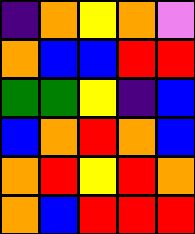[["indigo", "orange", "yellow", "orange", "violet"], ["orange", "blue", "blue", "red", "red"], ["green", "green", "yellow", "indigo", "blue"], ["blue", "orange", "red", "orange", "blue"], ["orange", "red", "yellow", "red", "orange"], ["orange", "blue", "red", "red", "red"]]